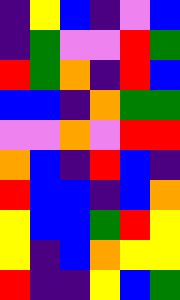[["indigo", "yellow", "blue", "indigo", "violet", "blue"], ["indigo", "green", "violet", "violet", "red", "green"], ["red", "green", "orange", "indigo", "red", "blue"], ["blue", "blue", "indigo", "orange", "green", "green"], ["violet", "violet", "orange", "violet", "red", "red"], ["orange", "blue", "indigo", "red", "blue", "indigo"], ["red", "blue", "blue", "indigo", "blue", "orange"], ["yellow", "blue", "blue", "green", "red", "yellow"], ["yellow", "indigo", "blue", "orange", "yellow", "yellow"], ["red", "indigo", "indigo", "yellow", "blue", "green"]]